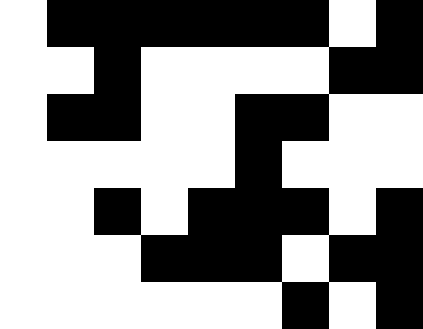[["white", "black", "black", "black", "black", "black", "black", "white", "black"], ["white", "white", "black", "white", "white", "white", "white", "black", "black"], ["white", "black", "black", "white", "white", "black", "black", "white", "white"], ["white", "white", "white", "white", "white", "black", "white", "white", "white"], ["white", "white", "black", "white", "black", "black", "black", "white", "black"], ["white", "white", "white", "black", "black", "black", "white", "black", "black"], ["white", "white", "white", "white", "white", "white", "black", "white", "black"]]